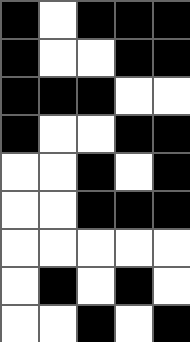[["black", "white", "black", "black", "black"], ["black", "white", "white", "black", "black"], ["black", "black", "black", "white", "white"], ["black", "white", "white", "black", "black"], ["white", "white", "black", "white", "black"], ["white", "white", "black", "black", "black"], ["white", "white", "white", "white", "white"], ["white", "black", "white", "black", "white"], ["white", "white", "black", "white", "black"]]